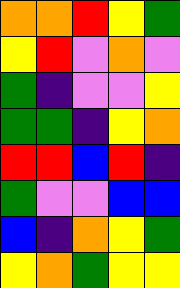[["orange", "orange", "red", "yellow", "green"], ["yellow", "red", "violet", "orange", "violet"], ["green", "indigo", "violet", "violet", "yellow"], ["green", "green", "indigo", "yellow", "orange"], ["red", "red", "blue", "red", "indigo"], ["green", "violet", "violet", "blue", "blue"], ["blue", "indigo", "orange", "yellow", "green"], ["yellow", "orange", "green", "yellow", "yellow"]]